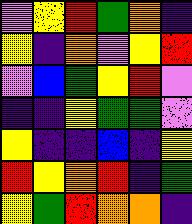[["violet", "yellow", "red", "green", "orange", "indigo"], ["yellow", "indigo", "orange", "violet", "yellow", "red"], ["violet", "blue", "green", "yellow", "red", "violet"], ["indigo", "indigo", "yellow", "green", "green", "violet"], ["yellow", "indigo", "indigo", "blue", "indigo", "yellow"], ["red", "yellow", "orange", "red", "indigo", "green"], ["yellow", "green", "red", "orange", "orange", "indigo"]]